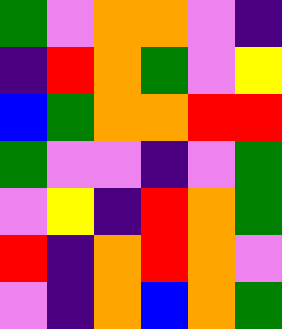[["green", "violet", "orange", "orange", "violet", "indigo"], ["indigo", "red", "orange", "green", "violet", "yellow"], ["blue", "green", "orange", "orange", "red", "red"], ["green", "violet", "violet", "indigo", "violet", "green"], ["violet", "yellow", "indigo", "red", "orange", "green"], ["red", "indigo", "orange", "red", "orange", "violet"], ["violet", "indigo", "orange", "blue", "orange", "green"]]